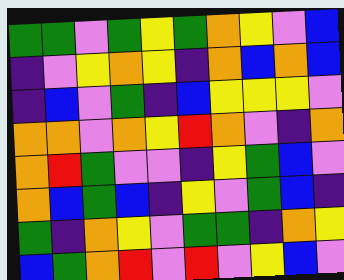[["green", "green", "violet", "green", "yellow", "green", "orange", "yellow", "violet", "blue"], ["indigo", "violet", "yellow", "orange", "yellow", "indigo", "orange", "blue", "orange", "blue"], ["indigo", "blue", "violet", "green", "indigo", "blue", "yellow", "yellow", "yellow", "violet"], ["orange", "orange", "violet", "orange", "yellow", "red", "orange", "violet", "indigo", "orange"], ["orange", "red", "green", "violet", "violet", "indigo", "yellow", "green", "blue", "violet"], ["orange", "blue", "green", "blue", "indigo", "yellow", "violet", "green", "blue", "indigo"], ["green", "indigo", "orange", "yellow", "violet", "green", "green", "indigo", "orange", "yellow"], ["blue", "green", "orange", "red", "violet", "red", "violet", "yellow", "blue", "violet"]]